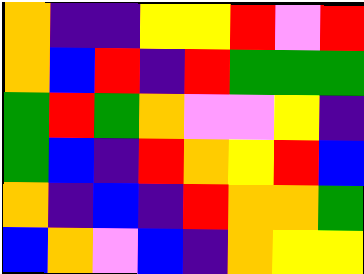[["orange", "indigo", "indigo", "yellow", "yellow", "red", "violet", "red"], ["orange", "blue", "red", "indigo", "red", "green", "green", "green"], ["green", "red", "green", "orange", "violet", "violet", "yellow", "indigo"], ["green", "blue", "indigo", "red", "orange", "yellow", "red", "blue"], ["orange", "indigo", "blue", "indigo", "red", "orange", "orange", "green"], ["blue", "orange", "violet", "blue", "indigo", "orange", "yellow", "yellow"]]